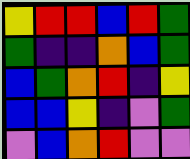[["yellow", "red", "red", "blue", "red", "green"], ["green", "indigo", "indigo", "orange", "blue", "green"], ["blue", "green", "orange", "red", "indigo", "yellow"], ["blue", "blue", "yellow", "indigo", "violet", "green"], ["violet", "blue", "orange", "red", "violet", "violet"]]